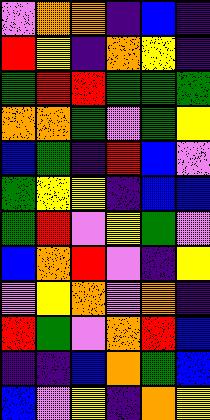[["violet", "orange", "orange", "indigo", "blue", "indigo"], ["red", "yellow", "indigo", "orange", "yellow", "indigo"], ["green", "red", "red", "green", "green", "green"], ["orange", "orange", "green", "violet", "green", "yellow"], ["blue", "green", "indigo", "red", "blue", "violet"], ["green", "yellow", "yellow", "indigo", "blue", "blue"], ["green", "red", "violet", "yellow", "green", "violet"], ["blue", "orange", "red", "violet", "indigo", "yellow"], ["violet", "yellow", "orange", "violet", "orange", "indigo"], ["red", "green", "violet", "orange", "red", "blue"], ["indigo", "indigo", "blue", "orange", "green", "blue"], ["blue", "violet", "yellow", "indigo", "orange", "yellow"]]